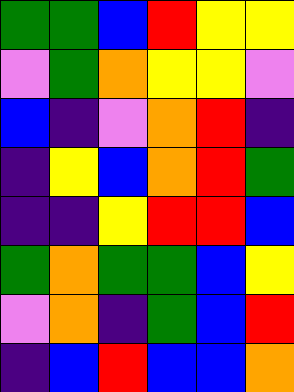[["green", "green", "blue", "red", "yellow", "yellow"], ["violet", "green", "orange", "yellow", "yellow", "violet"], ["blue", "indigo", "violet", "orange", "red", "indigo"], ["indigo", "yellow", "blue", "orange", "red", "green"], ["indigo", "indigo", "yellow", "red", "red", "blue"], ["green", "orange", "green", "green", "blue", "yellow"], ["violet", "orange", "indigo", "green", "blue", "red"], ["indigo", "blue", "red", "blue", "blue", "orange"]]